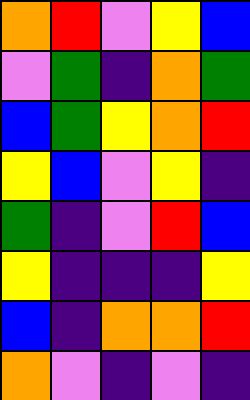[["orange", "red", "violet", "yellow", "blue"], ["violet", "green", "indigo", "orange", "green"], ["blue", "green", "yellow", "orange", "red"], ["yellow", "blue", "violet", "yellow", "indigo"], ["green", "indigo", "violet", "red", "blue"], ["yellow", "indigo", "indigo", "indigo", "yellow"], ["blue", "indigo", "orange", "orange", "red"], ["orange", "violet", "indigo", "violet", "indigo"]]